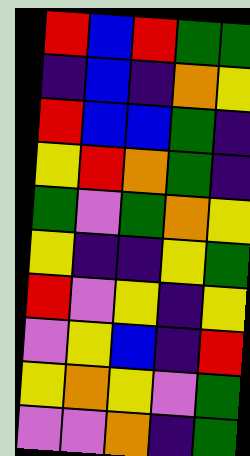[["red", "blue", "red", "green", "green"], ["indigo", "blue", "indigo", "orange", "yellow"], ["red", "blue", "blue", "green", "indigo"], ["yellow", "red", "orange", "green", "indigo"], ["green", "violet", "green", "orange", "yellow"], ["yellow", "indigo", "indigo", "yellow", "green"], ["red", "violet", "yellow", "indigo", "yellow"], ["violet", "yellow", "blue", "indigo", "red"], ["yellow", "orange", "yellow", "violet", "green"], ["violet", "violet", "orange", "indigo", "green"]]